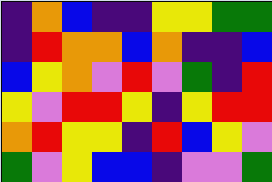[["indigo", "orange", "blue", "indigo", "indigo", "yellow", "yellow", "green", "green"], ["indigo", "red", "orange", "orange", "blue", "orange", "indigo", "indigo", "blue"], ["blue", "yellow", "orange", "violet", "red", "violet", "green", "indigo", "red"], ["yellow", "violet", "red", "red", "yellow", "indigo", "yellow", "red", "red"], ["orange", "red", "yellow", "yellow", "indigo", "red", "blue", "yellow", "violet"], ["green", "violet", "yellow", "blue", "blue", "indigo", "violet", "violet", "green"]]